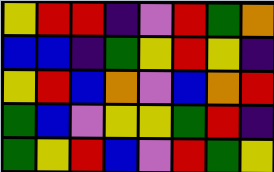[["yellow", "red", "red", "indigo", "violet", "red", "green", "orange"], ["blue", "blue", "indigo", "green", "yellow", "red", "yellow", "indigo"], ["yellow", "red", "blue", "orange", "violet", "blue", "orange", "red"], ["green", "blue", "violet", "yellow", "yellow", "green", "red", "indigo"], ["green", "yellow", "red", "blue", "violet", "red", "green", "yellow"]]